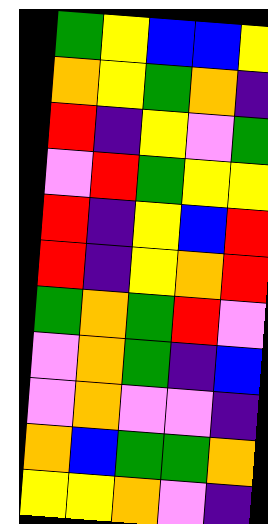[["green", "yellow", "blue", "blue", "yellow"], ["orange", "yellow", "green", "orange", "indigo"], ["red", "indigo", "yellow", "violet", "green"], ["violet", "red", "green", "yellow", "yellow"], ["red", "indigo", "yellow", "blue", "red"], ["red", "indigo", "yellow", "orange", "red"], ["green", "orange", "green", "red", "violet"], ["violet", "orange", "green", "indigo", "blue"], ["violet", "orange", "violet", "violet", "indigo"], ["orange", "blue", "green", "green", "orange"], ["yellow", "yellow", "orange", "violet", "indigo"]]